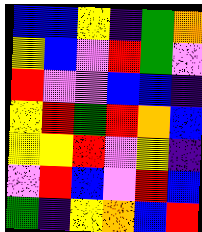[["blue", "blue", "yellow", "indigo", "green", "orange"], ["yellow", "blue", "violet", "red", "green", "violet"], ["red", "violet", "violet", "blue", "blue", "indigo"], ["yellow", "red", "green", "red", "orange", "blue"], ["yellow", "yellow", "red", "violet", "yellow", "indigo"], ["violet", "red", "blue", "violet", "red", "blue"], ["green", "indigo", "yellow", "orange", "blue", "red"]]